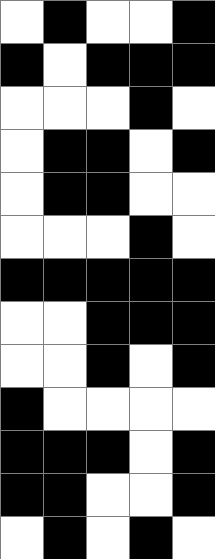[["white", "black", "white", "white", "black"], ["black", "white", "black", "black", "black"], ["white", "white", "white", "black", "white"], ["white", "black", "black", "white", "black"], ["white", "black", "black", "white", "white"], ["white", "white", "white", "black", "white"], ["black", "black", "black", "black", "black"], ["white", "white", "black", "black", "black"], ["white", "white", "black", "white", "black"], ["black", "white", "white", "white", "white"], ["black", "black", "black", "white", "black"], ["black", "black", "white", "white", "black"], ["white", "black", "white", "black", "white"]]